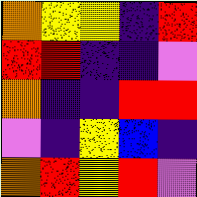[["orange", "yellow", "yellow", "indigo", "red"], ["red", "red", "indigo", "indigo", "violet"], ["orange", "indigo", "indigo", "red", "red"], ["violet", "indigo", "yellow", "blue", "indigo"], ["orange", "red", "yellow", "red", "violet"]]